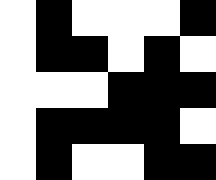[["white", "black", "white", "white", "white", "black"], ["white", "black", "black", "white", "black", "white"], ["white", "white", "white", "black", "black", "black"], ["white", "black", "black", "black", "black", "white"], ["white", "black", "white", "white", "black", "black"]]